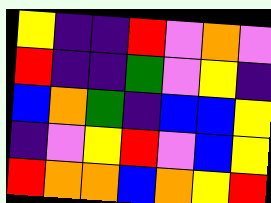[["yellow", "indigo", "indigo", "red", "violet", "orange", "violet"], ["red", "indigo", "indigo", "green", "violet", "yellow", "indigo"], ["blue", "orange", "green", "indigo", "blue", "blue", "yellow"], ["indigo", "violet", "yellow", "red", "violet", "blue", "yellow"], ["red", "orange", "orange", "blue", "orange", "yellow", "red"]]